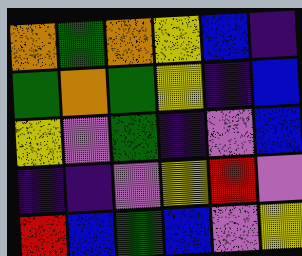[["orange", "green", "orange", "yellow", "blue", "indigo"], ["green", "orange", "green", "yellow", "indigo", "blue"], ["yellow", "violet", "green", "indigo", "violet", "blue"], ["indigo", "indigo", "violet", "yellow", "red", "violet"], ["red", "blue", "green", "blue", "violet", "yellow"]]